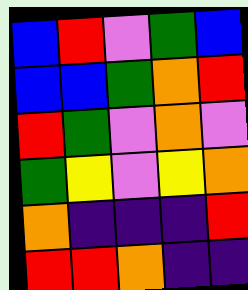[["blue", "red", "violet", "green", "blue"], ["blue", "blue", "green", "orange", "red"], ["red", "green", "violet", "orange", "violet"], ["green", "yellow", "violet", "yellow", "orange"], ["orange", "indigo", "indigo", "indigo", "red"], ["red", "red", "orange", "indigo", "indigo"]]